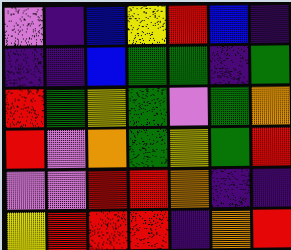[["violet", "indigo", "blue", "yellow", "red", "blue", "indigo"], ["indigo", "indigo", "blue", "green", "green", "indigo", "green"], ["red", "green", "yellow", "green", "violet", "green", "orange"], ["red", "violet", "orange", "green", "yellow", "green", "red"], ["violet", "violet", "red", "red", "orange", "indigo", "indigo"], ["yellow", "red", "red", "red", "indigo", "orange", "red"]]